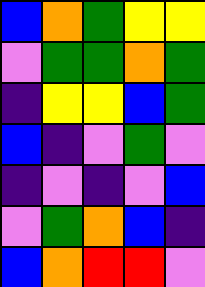[["blue", "orange", "green", "yellow", "yellow"], ["violet", "green", "green", "orange", "green"], ["indigo", "yellow", "yellow", "blue", "green"], ["blue", "indigo", "violet", "green", "violet"], ["indigo", "violet", "indigo", "violet", "blue"], ["violet", "green", "orange", "blue", "indigo"], ["blue", "orange", "red", "red", "violet"]]